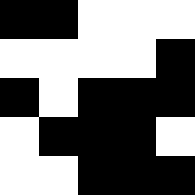[["black", "black", "white", "white", "white"], ["white", "white", "white", "white", "black"], ["black", "white", "black", "black", "black"], ["white", "black", "black", "black", "white"], ["white", "white", "black", "black", "black"]]